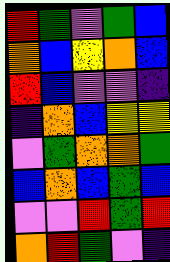[["red", "green", "violet", "green", "blue"], ["orange", "blue", "yellow", "orange", "blue"], ["red", "blue", "violet", "violet", "indigo"], ["indigo", "orange", "blue", "yellow", "yellow"], ["violet", "green", "orange", "orange", "green"], ["blue", "orange", "blue", "green", "blue"], ["violet", "violet", "red", "green", "red"], ["orange", "red", "green", "violet", "indigo"]]